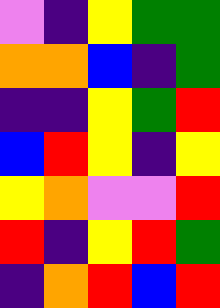[["violet", "indigo", "yellow", "green", "green"], ["orange", "orange", "blue", "indigo", "green"], ["indigo", "indigo", "yellow", "green", "red"], ["blue", "red", "yellow", "indigo", "yellow"], ["yellow", "orange", "violet", "violet", "red"], ["red", "indigo", "yellow", "red", "green"], ["indigo", "orange", "red", "blue", "red"]]